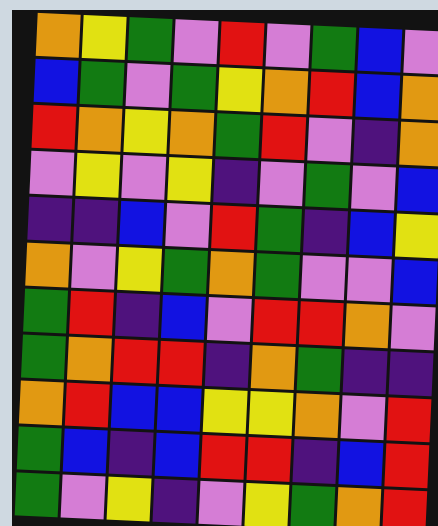[["orange", "yellow", "green", "violet", "red", "violet", "green", "blue", "violet"], ["blue", "green", "violet", "green", "yellow", "orange", "red", "blue", "orange"], ["red", "orange", "yellow", "orange", "green", "red", "violet", "indigo", "orange"], ["violet", "yellow", "violet", "yellow", "indigo", "violet", "green", "violet", "blue"], ["indigo", "indigo", "blue", "violet", "red", "green", "indigo", "blue", "yellow"], ["orange", "violet", "yellow", "green", "orange", "green", "violet", "violet", "blue"], ["green", "red", "indigo", "blue", "violet", "red", "red", "orange", "violet"], ["green", "orange", "red", "red", "indigo", "orange", "green", "indigo", "indigo"], ["orange", "red", "blue", "blue", "yellow", "yellow", "orange", "violet", "red"], ["green", "blue", "indigo", "blue", "red", "red", "indigo", "blue", "red"], ["green", "violet", "yellow", "indigo", "violet", "yellow", "green", "orange", "red"]]